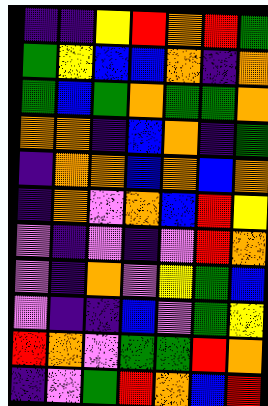[["indigo", "indigo", "yellow", "red", "orange", "red", "green"], ["green", "yellow", "blue", "blue", "orange", "indigo", "orange"], ["green", "blue", "green", "orange", "green", "green", "orange"], ["orange", "orange", "indigo", "blue", "orange", "indigo", "green"], ["indigo", "orange", "orange", "blue", "orange", "blue", "orange"], ["indigo", "orange", "violet", "orange", "blue", "red", "yellow"], ["violet", "indigo", "violet", "indigo", "violet", "red", "orange"], ["violet", "indigo", "orange", "violet", "yellow", "green", "blue"], ["violet", "indigo", "indigo", "blue", "violet", "green", "yellow"], ["red", "orange", "violet", "green", "green", "red", "orange"], ["indigo", "violet", "green", "red", "orange", "blue", "red"]]